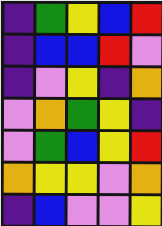[["indigo", "green", "yellow", "blue", "red"], ["indigo", "blue", "blue", "red", "violet"], ["indigo", "violet", "yellow", "indigo", "orange"], ["violet", "orange", "green", "yellow", "indigo"], ["violet", "green", "blue", "yellow", "red"], ["orange", "yellow", "yellow", "violet", "orange"], ["indigo", "blue", "violet", "violet", "yellow"]]